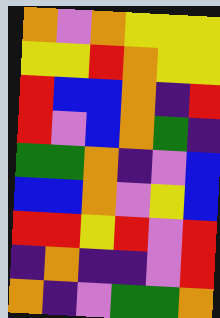[["orange", "violet", "orange", "yellow", "yellow", "yellow"], ["yellow", "yellow", "red", "orange", "yellow", "yellow"], ["red", "blue", "blue", "orange", "indigo", "red"], ["red", "violet", "blue", "orange", "green", "indigo"], ["green", "green", "orange", "indigo", "violet", "blue"], ["blue", "blue", "orange", "violet", "yellow", "blue"], ["red", "red", "yellow", "red", "violet", "red"], ["indigo", "orange", "indigo", "indigo", "violet", "red"], ["orange", "indigo", "violet", "green", "green", "orange"]]